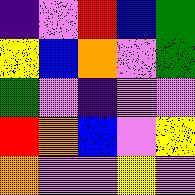[["indigo", "violet", "red", "blue", "green"], ["yellow", "blue", "orange", "violet", "green"], ["green", "violet", "indigo", "violet", "violet"], ["red", "orange", "blue", "violet", "yellow"], ["orange", "violet", "violet", "yellow", "violet"]]